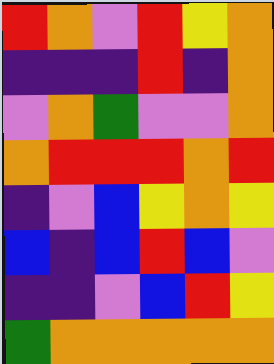[["red", "orange", "violet", "red", "yellow", "orange"], ["indigo", "indigo", "indigo", "red", "indigo", "orange"], ["violet", "orange", "green", "violet", "violet", "orange"], ["orange", "red", "red", "red", "orange", "red"], ["indigo", "violet", "blue", "yellow", "orange", "yellow"], ["blue", "indigo", "blue", "red", "blue", "violet"], ["indigo", "indigo", "violet", "blue", "red", "yellow"], ["green", "orange", "orange", "orange", "orange", "orange"]]